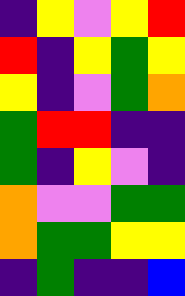[["indigo", "yellow", "violet", "yellow", "red"], ["red", "indigo", "yellow", "green", "yellow"], ["yellow", "indigo", "violet", "green", "orange"], ["green", "red", "red", "indigo", "indigo"], ["green", "indigo", "yellow", "violet", "indigo"], ["orange", "violet", "violet", "green", "green"], ["orange", "green", "green", "yellow", "yellow"], ["indigo", "green", "indigo", "indigo", "blue"]]